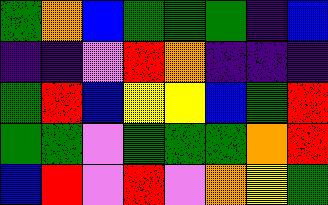[["green", "orange", "blue", "green", "green", "green", "indigo", "blue"], ["indigo", "indigo", "violet", "red", "orange", "indigo", "indigo", "indigo"], ["green", "red", "blue", "yellow", "yellow", "blue", "green", "red"], ["green", "green", "violet", "green", "green", "green", "orange", "red"], ["blue", "red", "violet", "red", "violet", "orange", "yellow", "green"]]